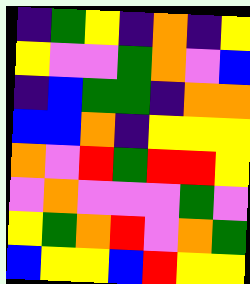[["indigo", "green", "yellow", "indigo", "orange", "indigo", "yellow"], ["yellow", "violet", "violet", "green", "orange", "violet", "blue"], ["indigo", "blue", "green", "green", "indigo", "orange", "orange"], ["blue", "blue", "orange", "indigo", "yellow", "yellow", "yellow"], ["orange", "violet", "red", "green", "red", "red", "yellow"], ["violet", "orange", "violet", "violet", "violet", "green", "violet"], ["yellow", "green", "orange", "red", "violet", "orange", "green"], ["blue", "yellow", "yellow", "blue", "red", "yellow", "yellow"]]